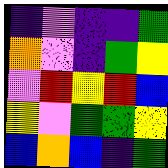[["indigo", "violet", "indigo", "indigo", "green"], ["orange", "violet", "indigo", "green", "yellow"], ["violet", "red", "yellow", "red", "blue"], ["yellow", "violet", "green", "green", "yellow"], ["blue", "orange", "blue", "indigo", "green"]]